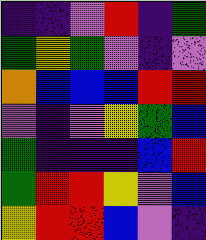[["indigo", "indigo", "violet", "red", "indigo", "green"], ["green", "yellow", "green", "violet", "indigo", "violet"], ["orange", "blue", "blue", "blue", "red", "red"], ["violet", "indigo", "violet", "yellow", "green", "blue"], ["green", "indigo", "indigo", "indigo", "blue", "red"], ["green", "red", "red", "yellow", "violet", "blue"], ["yellow", "red", "red", "blue", "violet", "indigo"]]